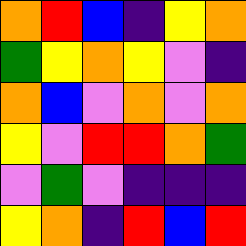[["orange", "red", "blue", "indigo", "yellow", "orange"], ["green", "yellow", "orange", "yellow", "violet", "indigo"], ["orange", "blue", "violet", "orange", "violet", "orange"], ["yellow", "violet", "red", "red", "orange", "green"], ["violet", "green", "violet", "indigo", "indigo", "indigo"], ["yellow", "orange", "indigo", "red", "blue", "red"]]